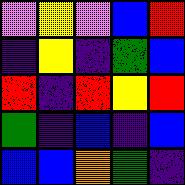[["violet", "yellow", "violet", "blue", "red"], ["indigo", "yellow", "indigo", "green", "blue"], ["red", "indigo", "red", "yellow", "red"], ["green", "indigo", "blue", "indigo", "blue"], ["blue", "blue", "orange", "green", "indigo"]]